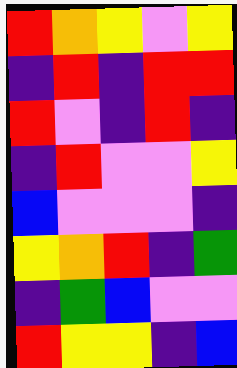[["red", "orange", "yellow", "violet", "yellow"], ["indigo", "red", "indigo", "red", "red"], ["red", "violet", "indigo", "red", "indigo"], ["indigo", "red", "violet", "violet", "yellow"], ["blue", "violet", "violet", "violet", "indigo"], ["yellow", "orange", "red", "indigo", "green"], ["indigo", "green", "blue", "violet", "violet"], ["red", "yellow", "yellow", "indigo", "blue"]]